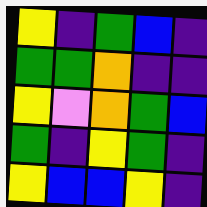[["yellow", "indigo", "green", "blue", "indigo"], ["green", "green", "orange", "indigo", "indigo"], ["yellow", "violet", "orange", "green", "blue"], ["green", "indigo", "yellow", "green", "indigo"], ["yellow", "blue", "blue", "yellow", "indigo"]]